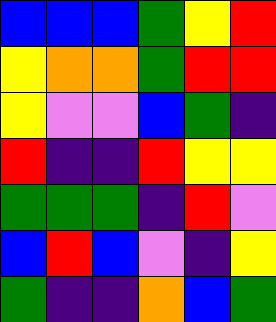[["blue", "blue", "blue", "green", "yellow", "red"], ["yellow", "orange", "orange", "green", "red", "red"], ["yellow", "violet", "violet", "blue", "green", "indigo"], ["red", "indigo", "indigo", "red", "yellow", "yellow"], ["green", "green", "green", "indigo", "red", "violet"], ["blue", "red", "blue", "violet", "indigo", "yellow"], ["green", "indigo", "indigo", "orange", "blue", "green"]]